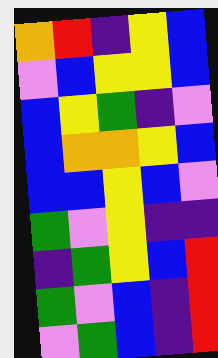[["orange", "red", "indigo", "yellow", "blue"], ["violet", "blue", "yellow", "yellow", "blue"], ["blue", "yellow", "green", "indigo", "violet"], ["blue", "orange", "orange", "yellow", "blue"], ["blue", "blue", "yellow", "blue", "violet"], ["green", "violet", "yellow", "indigo", "indigo"], ["indigo", "green", "yellow", "blue", "red"], ["green", "violet", "blue", "indigo", "red"], ["violet", "green", "blue", "indigo", "red"]]